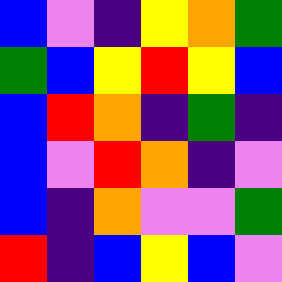[["blue", "violet", "indigo", "yellow", "orange", "green"], ["green", "blue", "yellow", "red", "yellow", "blue"], ["blue", "red", "orange", "indigo", "green", "indigo"], ["blue", "violet", "red", "orange", "indigo", "violet"], ["blue", "indigo", "orange", "violet", "violet", "green"], ["red", "indigo", "blue", "yellow", "blue", "violet"]]